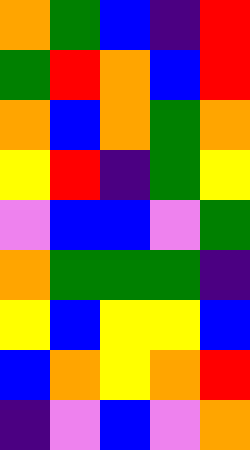[["orange", "green", "blue", "indigo", "red"], ["green", "red", "orange", "blue", "red"], ["orange", "blue", "orange", "green", "orange"], ["yellow", "red", "indigo", "green", "yellow"], ["violet", "blue", "blue", "violet", "green"], ["orange", "green", "green", "green", "indigo"], ["yellow", "blue", "yellow", "yellow", "blue"], ["blue", "orange", "yellow", "orange", "red"], ["indigo", "violet", "blue", "violet", "orange"]]